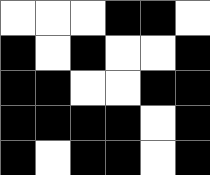[["white", "white", "white", "black", "black", "white"], ["black", "white", "black", "white", "white", "black"], ["black", "black", "white", "white", "black", "black"], ["black", "black", "black", "black", "white", "black"], ["black", "white", "black", "black", "white", "black"]]